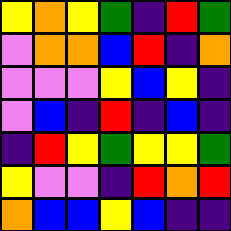[["yellow", "orange", "yellow", "green", "indigo", "red", "green"], ["violet", "orange", "orange", "blue", "red", "indigo", "orange"], ["violet", "violet", "violet", "yellow", "blue", "yellow", "indigo"], ["violet", "blue", "indigo", "red", "indigo", "blue", "indigo"], ["indigo", "red", "yellow", "green", "yellow", "yellow", "green"], ["yellow", "violet", "violet", "indigo", "red", "orange", "red"], ["orange", "blue", "blue", "yellow", "blue", "indigo", "indigo"]]